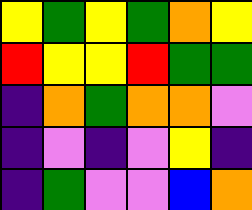[["yellow", "green", "yellow", "green", "orange", "yellow"], ["red", "yellow", "yellow", "red", "green", "green"], ["indigo", "orange", "green", "orange", "orange", "violet"], ["indigo", "violet", "indigo", "violet", "yellow", "indigo"], ["indigo", "green", "violet", "violet", "blue", "orange"]]